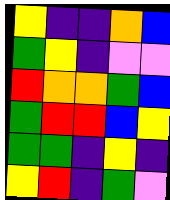[["yellow", "indigo", "indigo", "orange", "blue"], ["green", "yellow", "indigo", "violet", "violet"], ["red", "orange", "orange", "green", "blue"], ["green", "red", "red", "blue", "yellow"], ["green", "green", "indigo", "yellow", "indigo"], ["yellow", "red", "indigo", "green", "violet"]]